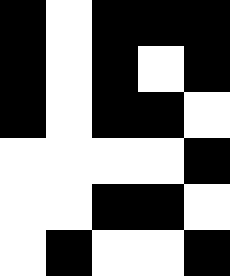[["black", "white", "black", "black", "black"], ["black", "white", "black", "white", "black"], ["black", "white", "black", "black", "white"], ["white", "white", "white", "white", "black"], ["white", "white", "black", "black", "white"], ["white", "black", "white", "white", "black"]]